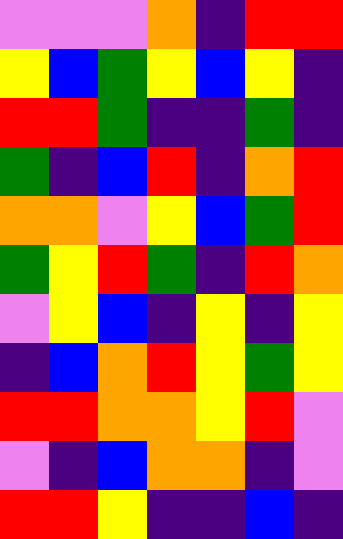[["violet", "violet", "violet", "orange", "indigo", "red", "red"], ["yellow", "blue", "green", "yellow", "blue", "yellow", "indigo"], ["red", "red", "green", "indigo", "indigo", "green", "indigo"], ["green", "indigo", "blue", "red", "indigo", "orange", "red"], ["orange", "orange", "violet", "yellow", "blue", "green", "red"], ["green", "yellow", "red", "green", "indigo", "red", "orange"], ["violet", "yellow", "blue", "indigo", "yellow", "indigo", "yellow"], ["indigo", "blue", "orange", "red", "yellow", "green", "yellow"], ["red", "red", "orange", "orange", "yellow", "red", "violet"], ["violet", "indigo", "blue", "orange", "orange", "indigo", "violet"], ["red", "red", "yellow", "indigo", "indigo", "blue", "indigo"]]